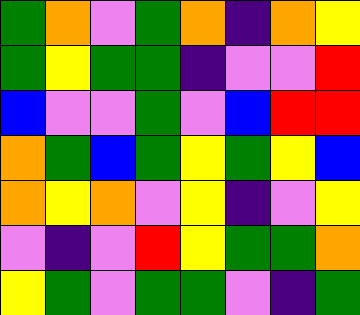[["green", "orange", "violet", "green", "orange", "indigo", "orange", "yellow"], ["green", "yellow", "green", "green", "indigo", "violet", "violet", "red"], ["blue", "violet", "violet", "green", "violet", "blue", "red", "red"], ["orange", "green", "blue", "green", "yellow", "green", "yellow", "blue"], ["orange", "yellow", "orange", "violet", "yellow", "indigo", "violet", "yellow"], ["violet", "indigo", "violet", "red", "yellow", "green", "green", "orange"], ["yellow", "green", "violet", "green", "green", "violet", "indigo", "green"]]